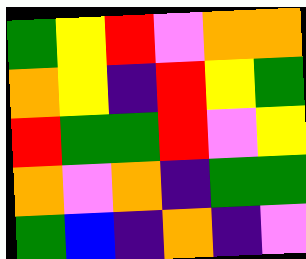[["green", "yellow", "red", "violet", "orange", "orange"], ["orange", "yellow", "indigo", "red", "yellow", "green"], ["red", "green", "green", "red", "violet", "yellow"], ["orange", "violet", "orange", "indigo", "green", "green"], ["green", "blue", "indigo", "orange", "indigo", "violet"]]